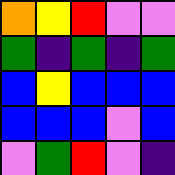[["orange", "yellow", "red", "violet", "violet"], ["green", "indigo", "green", "indigo", "green"], ["blue", "yellow", "blue", "blue", "blue"], ["blue", "blue", "blue", "violet", "blue"], ["violet", "green", "red", "violet", "indigo"]]